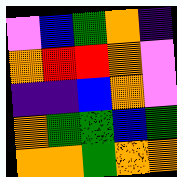[["violet", "blue", "green", "orange", "indigo"], ["orange", "red", "red", "orange", "violet"], ["indigo", "indigo", "blue", "orange", "violet"], ["orange", "green", "green", "blue", "green"], ["orange", "orange", "green", "orange", "orange"]]